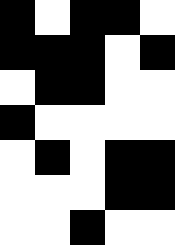[["black", "white", "black", "black", "white"], ["black", "black", "black", "white", "black"], ["white", "black", "black", "white", "white"], ["black", "white", "white", "white", "white"], ["white", "black", "white", "black", "black"], ["white", "white", "white", "black", "black"], ["white", "white", "black", "white", "white"]]